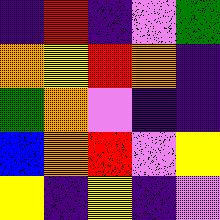[["indigo", "red", "indigo", "violet", "green"], ["orange", "yellow", "red", "orange", "indigo"], ["green", "orange", "violet", "indigo", "indigo"], ["blue", "orange", "red", "violet", "yellow"], ["yellow", "indigo", "yellow", "indigo", "violet"]]